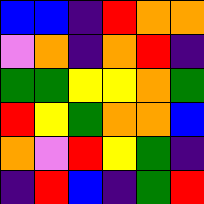[["blue", "blue", "indigo", "red", "orange", "orange"], ["violet", "orange", "indigo", "orange", "red", "indigo"], ["green", "green", "yellow", "yellow", "orange", "green"], ["red", "yellow", "green", "orange", "orange", "blue"], ["orange", "violet", "red", "yellow", "green", "indigo"], ["indigo", "red", "blue", "indigo", "green", "red"]]